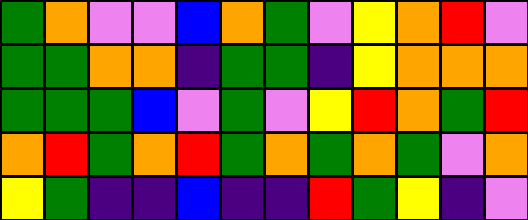[["green", "orange", "violet", "violet", "blue", "orange", "green", "violet", "yellow", "orange", "red", "violet"], ["green", "green", "orange", "orange", "indigo", "green", "green", "indigo", "yellow", "orange", "orange", "orange"], ["green", "green", "green", "blue", "violet", "green", "violet", "yellow", "red", "orange", "green", "red"], ["orange", "red", "green", "orange", "red", "green", "orange", "green", "orange", "green", "violet", "orange"], ["yellow", "green", "indigo", "indigo", "blue", "indigo", "indigo", "red", "green", "yellow", "indigo", "violet"]]